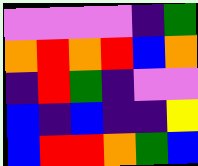[["violet", "violet", "violet", "violet", "indigo", "green"], ["orange", "red", "orange", "red", "blue", "orange"], ["indigo", "red", "green", "indigo", "violet", "violet"], ["blue", "indigo", "blue", "indigo", "indigo", "yellow"], ["blue", "red", "red", "orange", "green", "blue"]]